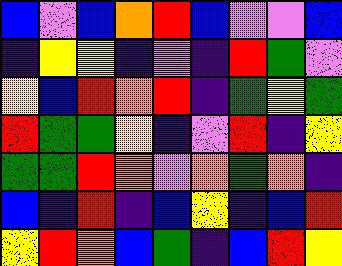[["blue", "violet", "blue", "orange", "red", "blue", "violet", "violet", "blue"], ["indigo", "yellow", "yellow", "indigo", "violet", "indigo", "red", "green", "violet"], ["yellow", "blue", "red", "orange", "red", "indigo", "green", "yellow", "green"], ["red", "green", "green", "yellow", "indigo", "violet", "red", "indigo", "yellow"], ["green", "green", "red", "orange", "violet", "orange", "green", "orange", "indigo"], ["blue", "indigo", "red", "indigo", "blue", "yellow", "indigo", "blue", "red"], ["yellow", "red", "orange", "blue", "green", "indigo", "blue", "red", "yellow"]]